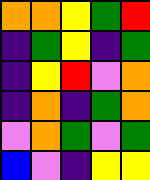[["orange", "orange", "yellow", "green", "red"], ["indigo", "green", "yellow", "indigo", "green"], ["indigo", "yellow", "red", "violet", "orange"], ["indigo", "orange", "indigo", "green", "orange"], ["violet", "orange", "green", "violet", "green"], ["blue", "violet", "indigo", "yellow", "yellow"]]